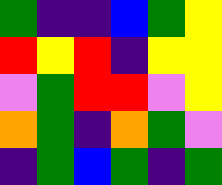[["green", "indigo", "indigo", "blue", "green", "yellow"], ["red", "yellow", "red", "indigo", "yellow", "yellow"], ["violet", "green", "red", "red", "violet", "yellow"], ["orange", "green", "indigo", "orange", "green", "violet"], ["indigo", "green", "blue", "green", "indigo", "green"]]